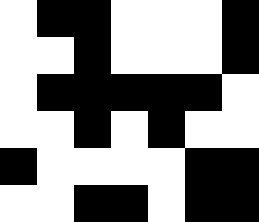[["white", "black", "black", "white", "white", "white", "black"], ["white", "white", "black", "white", "white", "white", "black"], ["white", "black", "black", "black", "black", "black", "white"], ["white", "white", "black", "white", "black", "white", "white"], ["black", "white", "white", "white", "white", "black", "black"], ["white", "white", "black", "black", "white", "black", "black"]]